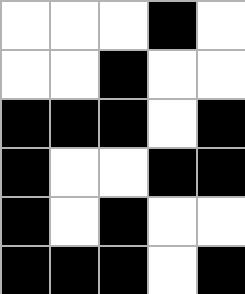[["white", "white", "white", "black", "white"], ["white", "white", "black", "white", "white"], ["black", "black", "black", "white", "black"], ["black", "white", "white", "black", "black"], ["black", "white", "black", "white", "white"], ["black", "black", "black", "white", "black"]]